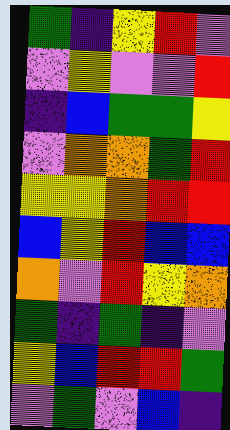[["green", "indigo", "yellow", "red", "violet"], ["violet", "yellow", "violet", "violet", "red"], ["indigo", "blue", "green", "green", "yellow"], ["violet", "orange", "orange", "green", "red"], ["yellow", "yellow", "orange", "red", "red"], ["blue", "yellow", "red", "blue", "blue"], ["orange", "violet", "red", "yellow", "orange"], ["green", "indigo", "green", "indigo", "violet"], ["yellow", "blue", "red", "red", "green"], ["violet", "green", "violet", "blue", "indigo"]]